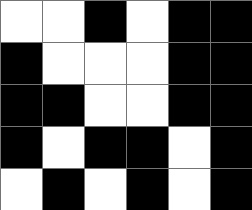[["white", "white", "black", "white", "black", "black"], ["black", "white", "white", "white", "black", "black"], ["black", "black", "white", "white", "black", "black"], ["black", "white", "black", "black", "white", "black"], ["white", "black", "white", "black", "white", "black"]]